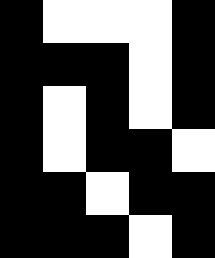[["black", "white", "white", "white", "black"], ["black", "black", "black", "white", "black"], ["black", "white", "black", "white", "black"], ["black", "white", "black", "black", "white"], ["black", "black", "white", "black", "black"], ["black", "black", "black", "white", "black"]]